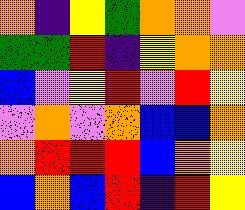[["orange", "indigo", "yellow", "green", "orange", "orange", "violet"], ["green", "green", "red", "indigo", "yellow", "orange", "orange"], ["blue", "violet", "yellow", "red", "violet", "red", "yellow"], ["violet", "orange", "violet", "orange", "blue", "blue", "orange"], ["orange", "red", "red", "red", "blue", "orange", "yellow"], ["blue", "orange", "blue", "red", "indigo", "red", "yellow"]]